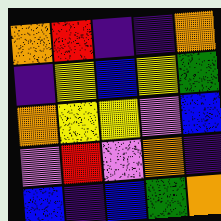[["orange", "red", "indigo", "indigo", "orange"], ["indigo", "yellow", "blue", "yellow", "green"], ["orange", "yellow", "yellow", "violet", "blue"], ["violet", "red", "violet", "orange", "indigo"], ["blue", "indigo", "blue", "green", "orange"]]